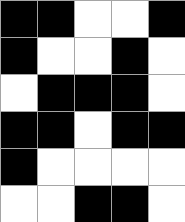[["black", "black", "white", "white", "black"], ["black", "white", "white", "black", "white"], ["white", "black", "black", "black", "white"], ["black", "black", "white", "black", "black"], ["black", "white", "white", "white", "white"], ["white", "white", "black", "black", "white"]]